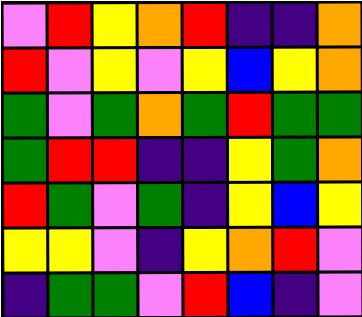[["violet", "red", "yellow", "orange", "red", "indigo", "indigo", "orange"], ["red", "violet", "yellow", "violet", "yellow", "blue", "yellow", "orange"], ["green", "violet", "green", "orange", "green", "red", "green", "green"], ["green", "red", "red", "indigo", "indigo", "yellow", "green", "orange"], ["red", "green", "violet", "green", "indigo", "yellow", "blue", "yellow"], ["yellow", "yellow", "violet", "indigo", "yellow", "orange", "red", "violet"], ["indigo", "green", "green", "violet", "red", "blue", "indigo", "violet"]]